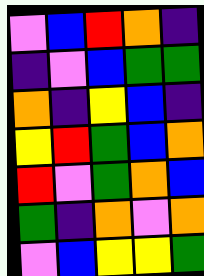[["violet", "blue", "red", "orange", "indigo"], ["indigo", "violet", "blue", "green", "green"], ["orange", "indigo", "yellow", "blue", "indigo"], ["yellow", "red", "green", "blue", "orange"], ["red", "violet", "green", "orange", "blue"], ["green", "indigo", "orange", "violet", "orange"], ["violet", "blue", "yellow", "yellow", "green"]]